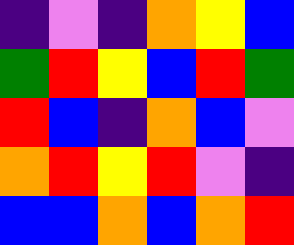[["indigo", "violet", "indigo", "orange", "yellow", "blue"], ["green", "red", "yellow", "blue", "red", "green"], ["red", "blue", "indigo", "orange", "blue", "violet"], ["orange", "red", "yellow", "red", "violet", "indigo"], ["blue", "blue", "orange", "blue", "orange", "red"]]